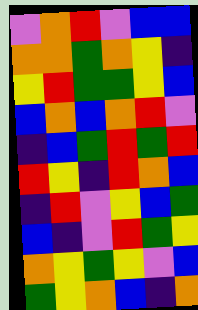[["violet", "orange", "red", "violet", "blue", "blue"], ["orange", "orange", "green", "orange", "yellow", "indigo"], ["yellow", "red", "green", "green", "yellow", "blue"], ["blue", "orange", "blue", "orange", "red", "violet"], ["indigo", "blue", "green", "red", "green", "red"], ["red", "yellow", "indigo", "red", "orange", "blue"], ["indigo", "red", "violet", "yellow", "blue", "green"], ["blue", "indigo", "violet", "red", "green", "yellow"], ["orange", "yellow", "green", "yellow", "violet", "blue"], ["green", "yellow", "orange", "blue", "indigo", "orange"]]